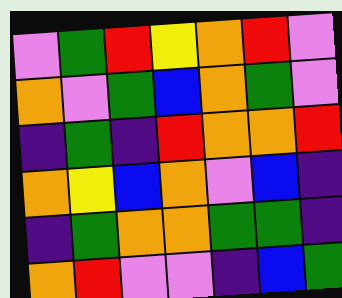[["violet", "green", "red", "yellow", "orange", "red", "violet"], ["orange", "violet", "green", "blue", "orange", "green", "violet"], ["indigo", "green", "indigo", "red", "orange", "orange", "red"], ["orange", "yellow", "blue", "orange", "violet", "blue", "indigo"], ["indigo", "green", "orange", "orange", "green", "green", "indigo"], ["orange", "red", "violet", "violet", "indigo", "blue", "green"]]